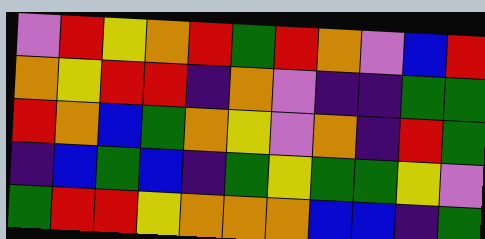[["violet", "red", "yellow", "orange", "red", "green", "red", "orange", "violet", "blue", "red"], ["orange", "yellow", "red", "red", "indigo", "orange", "violet", "indigo", "indigo", "green", "green"], ["red", "orange", "blue", "green", "orange", "yellow", "violet", "orange", "indigo", "red", "green"], ["indigo", "blue", "green", "blue", "indigo", "green", "yellow", "green", "green", "yellow", "violet"], ["green", "red", "red", "yellow", "orange", "orange", "orange", "blue", "blue", "indigo", "green"]]